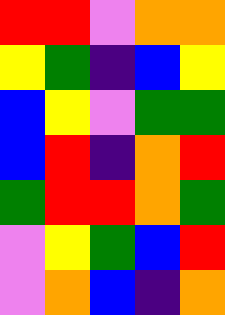[["red", "red", "violet", "orange", "orange"], ["yellow", "green", "indigo", "blue", "yellow"], ["blue", "yellow", "violet", "green", "green"], ["blue", "red", "indigo", "orange", "red"], ["green", "red", "red", "orange", "green"], ["violet", "yellow", "green", "blue", "red"], ["violet", "orange", "blue", "indigo", "orange"]]